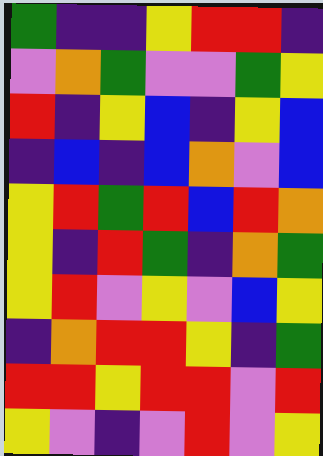[["green", "indigo", "indigo", "yellow", "red", "red", "indigo"], ["violet", "orange", "green", "violet", "violet", "green", "yellow"], ["red", "indigo", "yellow", "blue", "indigo", "yellow", "blue"], ["indigo", "blue", "indigo", "blue", "orange", "violet", "blue"], ["yellow", "red", "green", "red", "blue", "red", "orange"], ["yellow", "indigo", "red", "green", "indigo", "orange", "green"], ["yellow", "red", "violet", "yellow", "violet", "blue", "yellow"], ["indigo", "orange", "red", "red", "yellow", "indigo", "green"], ["red", "red", "yellow", "red", "red", "violet", "red"], ["yellow", "violet", "indigo", "violet", "red", "violet", "yellow"]]